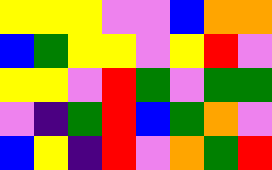[["yellow", "yellow", "yellow", "violet", "violet", "blue", "orange", "orange"], ["blue", "green", "yellow", "yellow", "violet", "yellow", "red", "violet"], ["yellow", "yellow", "violet", "red", "green", "violet", "green", "green"], ["violet", "indigo", "green", "red", "blue", "green", "orange", "violet"], ["blue", "yellow", "indigo", "red", "violet", "orange", "green", "red"]]